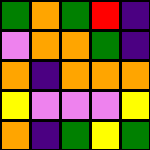[["green", "orange", "green", "red", "indigo"], ["violet", "orange", "orange", "green", "indigo"], ["orange", "indigo", "orange", "orange", "orange"], ["yellow", "violet", "violet", "violet", "yellow"], ["orange", "indigo", "green", "yellow", "green"]]